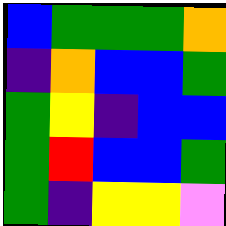[["blue", "green", "green", "green", "orange"], ["indigo", "orange", "blue", "blue", "green"], ["green", "yellow", "indigo", "blue", "blue"], ["green", "red", "blue", "blue", "green"], ["green", "indigo", "yellow", "yellow", "violet"]]